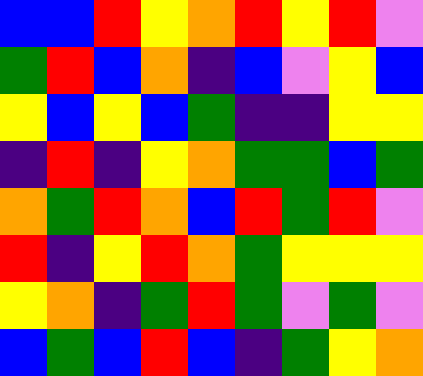[["blue", "blue", "red", "yellow", "orange", "red", "yellow", "red", "violet"], ["green", "red", "blue", "orange", "indigo", "blue", "violet", "yellow", "blue"], ["yellow", "blue", "yellow", "blue", "green", "indigo", "indigo", "yellow", "yellow"], ["indigo", "red", "indigo", "yellow", "orange", "green", "green", "blue", "green"], ["orange", "green", "red", "orange", "blue", "red", "green", "red", "violet"], ["red", "indigo", "yellow", "red", "orange", "green", "yellow", "yellow", "yellow"], ["yellow", "orange", "indigo", "green", "red", "green", "violet", "green", "violet"], ["blue", "green", "blue", "red", "blue", "indigo", "green", "yellow", "orange"]]